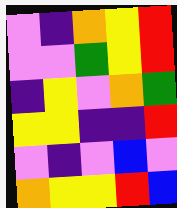[["violet", "indigo", "orange", "yellow", "red"], ["violet", "violet", "green", "yellow", "red"], ["indigo", "yellow", "violet", "orange", "green"], ["yellow", "yellow", "indigo", "indigo", "red"], ["violet", "indigo", "violet", "blue", "violet"], ["orange", "yellow", "yellow", "red", "blue"]]